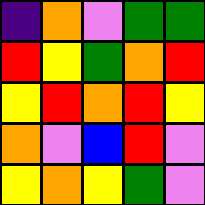[["indigo", "orange", "violet", "green", "green"], ["red", "yellow", "green", "orange", "red"], ["yellow", "red", "orange", "red", "yellow"], ["orange", "violet", "blue", "red", "violet"], ["yellow", "orange", "yellow", "green", "violet"]]